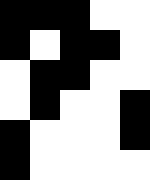[["black", "black", "black", "white", "white"], ["black", "white", "black", "black", "white"], ["white", "black", "black", "white", "white"], ["white", "black", "white", "white", "black"], ["black", "white", "white", "white", "black"], ["black", "white", "white", "white", "white"]]